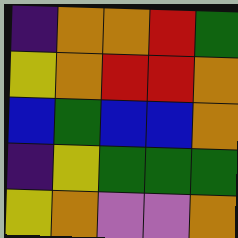[["indigo", "orange", "orange", "red", "green"], ["yellow", "orange", "red", "red", "orange"], ["blue", "green", "blue", "blue", "orange"], ["indigo", "yellow", "green", "green", "green"], ["yellow", "orange", "violet", "violet", "orange"]]